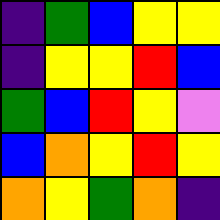[["indigo", "green", "blue", "yellow", "yellow"], ["indigo", "yellow", "yellow", "red", "blue"], ["green", "blue", "red", "yellow", "violet"], ["blue", "orange", "yellow", "red", "yellow"], ["orange", "yellow", "green", "orange", "indigo"]]